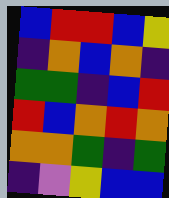[["blue", "red", "red", "blue", "yellow"], ["indigo", "orange", "blue", "orange", "indigo"], ["green", "green", "indigo", "blue", "red"], ["red", "blue", "orange", "red", "orange"], ["orange", "orange", "green", "indigo", "green"], ["indigo", "violet", "yellow", "blue", "blue"]]